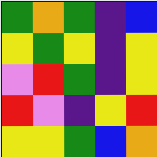[["green", "orange", "green", "indigo", "blue"], ["yellow", "green", "yellow", "indigo", "yellow"], ["violet", "red", "green", "indigo", "yellow"], ["red", "violet", "indigo", "yellow", "red"], ["yellow", "yellow", "green", "blue", "orange"]]